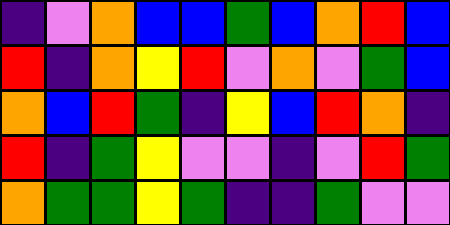[["indigo", "violet", "orange", "blue", "blue", "green", "blue", "orange", "red", "blue"], ["red", "indigo", "orange", "yellow", "red", "violet", "orange", "violet", "green", "blue"], ["orange", "blue", "red", "green", "indigo", "yellow", "blue", "red", "orange", "indigo"], ["red", "indigo", "green", "yellow", "violet", "violet", "indigo", "violet", "red", "green"], ["orange", "green", "green", "yellow", "green", "indigo", "indigo", "green", "violet", "violet"]]